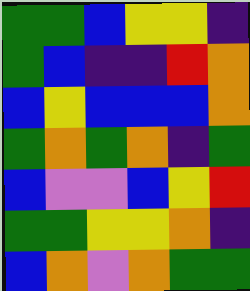[["green", "green", "blue", "yellow", "yellow", "indigo"], ["green", "blue", "indigo", "indigo", "red", "orange"], ["blue", "yellow", "blue", "blue", "blue", "orange"], ["green", "orange", "green", "orange", "indigo", "green"], ["blue", "violet", "violet", "blue", "yellow", "red"], ["green", "green", "yellow", "yellow", "orange", "indigo"], ["blue", "orange", "violet", "orange", "green", "green"]]